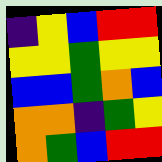[["indigo", "yellow", "blue", "red", "red"], ["yellow", "yellow", "green", "yellow", "yellow"], ["blue", "blue", "green", "orange", "blue"], ["orange", "orange", "indigo", "green", "yellow"], ["orange", "green", "blue", "red", "red"]]